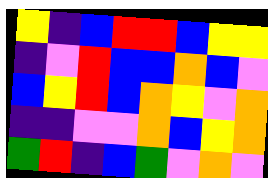[["yellow", "indigo", "blue", "red", "red", "blue", "yellow", "yellow"], ["indigo", "violet", "red", "blue", "blue", "orange", "blue", "violet"], ["blue", "yellow", "red", "blue", "orange", "yellow", "violet", "orange"], ["indigo", "indigo", "violet", "violet", "orange", "blue", "yellow", "orange"], ["green", "red", "indigo", "blue", "green", "violet", "orange", "violet"]]